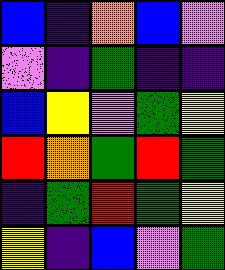[["blue", "indigo", "orange", "blue", "violet"], ["violet", "indigo", "green", "indigo", "indigo"], ["blue", "yellow", "violet", "green", "yellow"], ["red", "orange", "green", "red", "green"], ["indigo", "green", "red", "green", "yellow"], ["yellow", "indigo", "blue", "violet", "green"]]